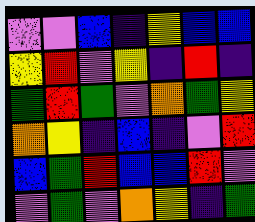[["violet", "violet", "blue", "indigo", "yellow", "blue", "blue"], ["yellow", "red", "violet", "yellow", "indigo", "red", "indigo"], ["green", "red", "green", "violet", "orange", "green", "yellow"], ["orange", "yellow", "indigo", "blue", "indigo", "violet", "red"], ["blue", "green", "red", "blue", "blue", "red", "violet"], ["violet", "green", "violet", "orange", "yellow", "indigo", "green"]]